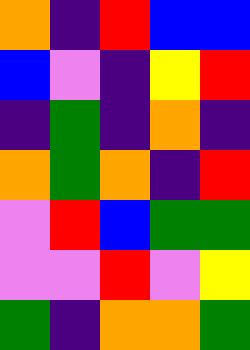[["orange", "indigo", "red", "blue", "blue"], ["blue", "violet", "indigo", "yellow", "red"], ["indigo", "green", "indigo", "orange", "indigo"], ["orange", "green", "orange", "indigo", "red"], ["violet", "red", "blue", "green", "green"], ["violet", "violet", "red", "violet", "yellow"], ["green", "indigo", "orange", "orange", "green"]]